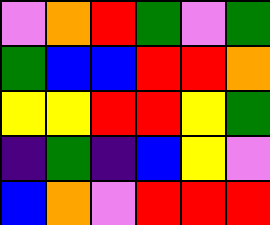[["violet", "orange", "red", "green", "violet", "green"], ["green", "blue", "blue", "red", "red", "orange"], ["yellow", "yellow", "red", "red", "yellow", "green"], ["indigo", "green", "indigo", "blue", "yellow", "violet"], ["blue", "orange", "violet", "red", "red", "red"]]